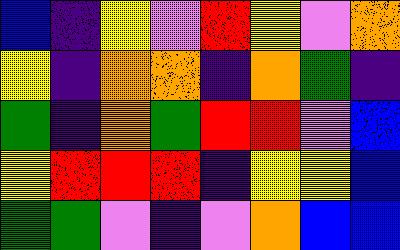[["blue", "indigo", "yellow", "violet", "red", "yellow", "violet", "orange"], ["yellow", "indigo", "orange", "orange", "indigo", "orange", "green", "indigo"], ["green", "indigo", "orange", "green", "red", "red", "violet", "blue"], ["yellow", "red", "red", "red", "indigo", "yellow", "yellow", "blue"], ["green", "green", "violet", "indigo", "violet", "orange", "blue", "blue"]]